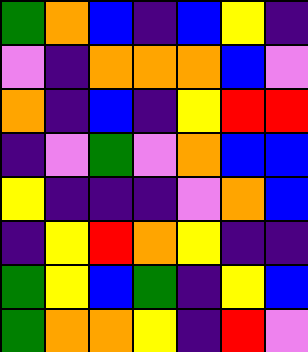[["green", "orange", "blue", "indigo", "blue", "yellow", "indigo"], ["violet", "indigo", "orange", "orange", "orange", "blue", "violet"], ["orange", "indigo", "blue", "indigo", "yellow", "red", "red"], ["indigo", "violet", "green", "violet", "orange", "blue", "blue"], ["yellow", "indigo", "indigo", "indigo", "violet", "orange", "blue"], ["indigo", "yellow", "red", "orange", "yellow", "indigo", "indigo"], ["green", "yellow", "blue", "green", "indigo", "yellow", "blue"], ["green", "orange", "orange", "yellow", "indigo", "red", "violet"]]